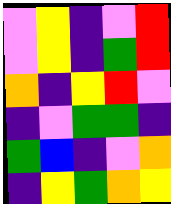[["violet", "yellow", "indigo", "violet", "red"], ["violet", "yellow", "indigo", "green", "red"], ["orange", "indigo", "yellow", "red", "violet"], ["indigo", "violet", "green", "green", "indigo"], ["green", "blue", "indigo", "violet", "orange"], ["indigo", "yellow", "green", "orange", "yellow"]]